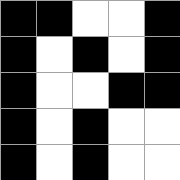[["black", "black", "white", "white", "black"], ["black", "white", "black", "white", "black"], ["black", "white", "white", "black", "black"], ["black", "white", "black", "white", "white"], ["black", "white", "black", "white", "white"]]